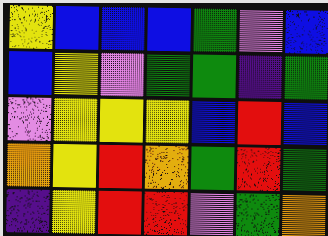[["yellow", "blue", "blue", "blue", "green", "violet", "blue"], ["blue", "yellow", "violet", "green", "green", "indigo", "green"], ["violet", "yellow", "yellow", "yellow", "blue", "red", "blue"], ["orange", "yellow", "red", "orange", "green", "red", "green"], ["indigo", "yellow", "red", "red", "violet", "green", "orange"]]